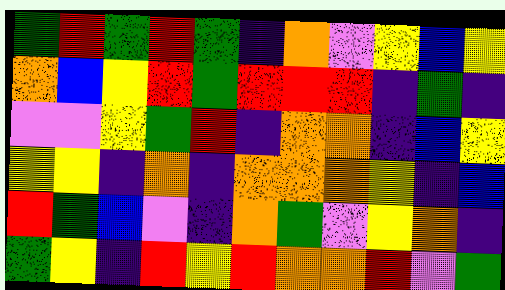[["green", "red", "green", "red", "green", "indigo", "orange", "violet", "yellow", "blue", "yellow"], ["orange", "blue", "yellow", "red", "green", "red", "red", "red", "indigo", "green", "indigo"], ["violet", "violet", "yellow", "green", "red", "indigo", "orange", "orange", "indigo", "blue", "yellow"], ["yellow", "yellow", "indigo", "orange", "indigo", "orange", "orange", "orange", "yellow", "indigo", "blue"], ["red", "green", "blue", "violet", "indigo", "orange", "green", "violet", "yellow", "orange", "indigo"], ["green", "yellow", "indigo", "red", "yellow", "red", "orange", "orange", "red", "violet", "green"]]